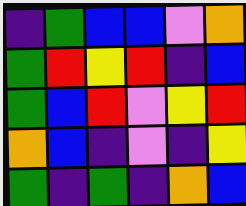[["indigo", "green", "blue", "blue", "violet", "orange"], ["green", "red", "yellow", "red", "indigo", "blue"], ["green", "blue", "red", "violet", "yellow", "red"], ["orange", "blue", "indigo", "violet", "indigo", "yellow"], ["green", "indigo", "green", "indigo", "orange", "blue"]]